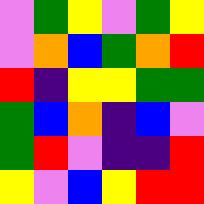[["violet", "green", "yellow", "violet", "green", "yellow"], ["violet", "orange", "blue", "green", "orange", "red"], ["red", "indigo", "yellow", "yellow", "green", "green"], ["green", "blue", "orange", "indigo", "blue", "violet"], ["green", "red", "violet", "indigo", "indigo", "red"], ["yellow", "violet", "blue", "yellow", "red", "red"]]